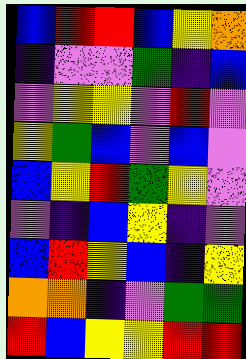[["blue", "red", "red", "blue", "yellow", "orange"], ["indigo", "violet", "violet", "green", "indigo", "blue"], ["violet", "yellow", "yellow", "violet", "red", "violet"], ["yellow", "green", "blue", "violet", "blue", "violet"], ["blue", "yellow", "red", "green", "yellow", "violet"], ["violet", "indigo", "blue", "yellow", "indigo", "violet"], ["blue", "red", "yellow", "blue", "indigo", "yellow"], ["orange", "orange", "indigo", "violet", "green", "green"], ["red", "blue", "yellow", "yellow", "red", "red"]]